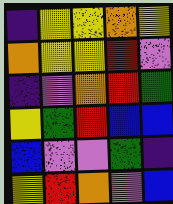[["indigo", "yellow", "yellow", "orange", "yellow"], ["orange", "yellow", "yellow", "red", "violet"], ["indigo", "violet", "orange", "red", "green"], ["yellow", "green", "red", "blue", "blue"], ["blue", "violet", "violet", "green", "indigo"], ["yellow", "red", "orange", "violet", "blue"]]